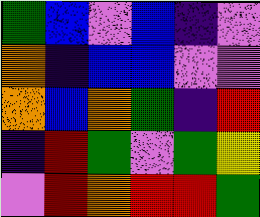[["green", "blue", "violet", "blue", "indigo", "violet"], ["orange", "indigo", "blue", "blue", "violet", "violet"], ["orange", "blue", "orange", "green", "indigo", "red"], ["indigo", "red", "green", "violet", "green", "yellow"], ["violet", "red", "orange", "red", "red", "green"]]